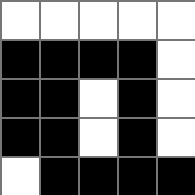[["white", "white", "white", "white", "white"], ["black", "black", "black", "black", "white"], ["black", "black", "white", "black", "white"], ["black", "black", "white", "black", "white"], ["white", "black", "black", "black", "black"]]